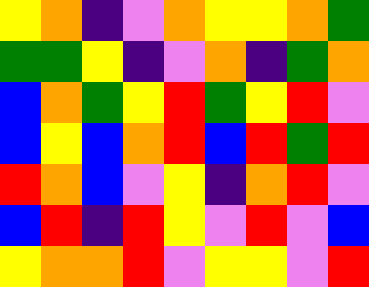[["yellow", "orange", "indigo", "violet", "orange", "yellow", "yellow", "orange", "green"], ["green", "green", "yellow", "indigo", "violet", "orange", "indigo", "green", "orange"], ["blue", "orange", "green", "yellow", "red", "green", "yellow", "red", "violet"], ["blue", "yellow", "blue", "orange", "red", "blue", "red", "green", "red"], ["red", "orange", "blue", "violet", "yellow", "indigo", "orange", "red", "violet"], ["blue", "red", "indigo", "red", "yellow", "violet", "red", "violet", "blue"], ["yellow", "orange", "orange", "red", "violet", "yellow", "yellow", "violet", "red"]]